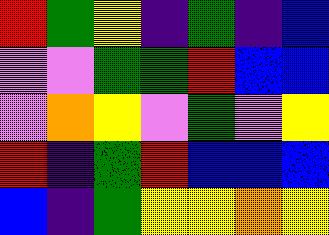[["red", "green", "yellow", "indigo", "green", "indigo", "blue"], ["violet", "violet", "green", "green", "red", "blue", "blue"], ["violet", "orange", "yellow", "violet", "green", "violet", "yellow"], ["red", "indigo", "green", "red", "blue", "blue", "blue"], ["blue", "indigo", "green", "yellow", "yellow", "orange", "yellow"]]